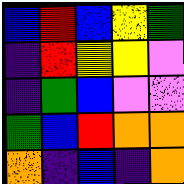[["blue", "red", "blue", "yellow", "green"], ["indigo", "red", "yellow", "yellow", "violet"], ["indigo", "green", "blue", "violet", "violet"], ["green", "blue", "red", "orange", "orange"], ["orange", "indigo", "blue", "indigo", "orange"]]